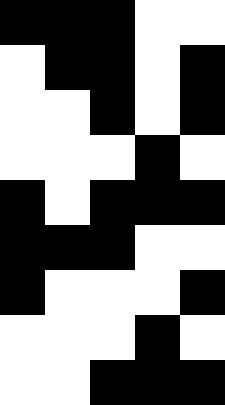[["black", "black", "black", "white", "white"], ["white", "black", "black", "white", "black"], ["white", "white", "black", "white", "black"], ["white", "white", "white", "black", "white"], ["black", "white", "black", "black", "black"], ["black", "black", "black", "white", "white"], ["black", "white", "white", "white", "black"], ["white", "white", "white", "black", "white"], ["white", "white", "black", "black", "black"]]